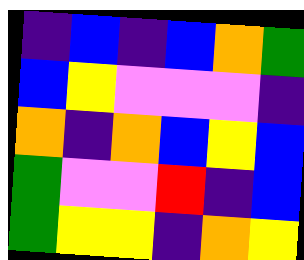[["indigo", "blue", "indigo", "blue", "orange", "green"], ["blue", "yellow", "violet", "violet", "violet", "indigo"], ["orange", "indigo", "orange", "blue", "yellow", "blue"], ["green", "violet", "violet", "red", "indigo", "blue"], ["green", "yellow", "yellow", "indigo", "orange", "yellow"]]